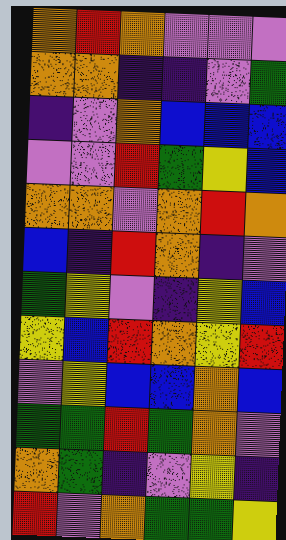[["orange", "red", "orange", "violet", "violet", "violet"], ["orange", "orange", "indigo", "indigo", "violet", "green"], ["indigo", "violet", "orange", "blue", "blue", "blue"], ["violet", "violet", "red", "green", "yellow", "blue"], ["orange", "orange", "violet", "orange", "red", "orange"], ["blue", "indigo", "red", "orange", "indigo", "violet"], ["green", "yellow", "violet", "indigo", "yellow", "blue"], ["yellow", "blue", "red", "orange", "yellow", "red"], ["violet", "yellow", "blue", "blue", "orange", "blue"], ["green", "green", "red", "green", "orange", "violet"], ["orange", "green", "indigo", "violet", "yellow", "indigo"], ["red", "violet", "orange", "green", "green", "yellow"]]